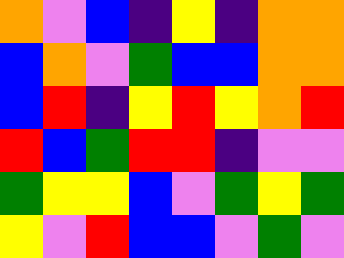[["orange", "violet", "blue", "indigo", "yellow", "indigo", "orange", "orange"], ["blue", "orange", "violet", "green", "blue", "blue", "orange", "orange"], ["blue", "red", "indigo", "yellow", "red", "yellow", "orange", "red"], ["red", "blue", "green", "red", "red", "indigo", "violet", "violet"], ["green", "yellow", "yellow", "blue", "violet", "green", "yellow", "green"], ["yellow", "violet", "red", "blue", "blue", "violet", "green", "violet"]]